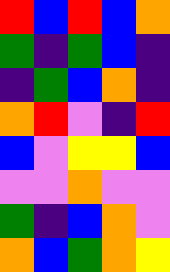[["red", "blue", "red", "blue", "orange"], ["green", "indigo", "green", "blue", "indigo"], ["indigo", "green", "blue", "orange", "indigo"], ["orange", "red", "violet", "indigo", "red"], ["blue", "violet", "yellow", "yellow", "blue"], ["violet", "violet", "orange", "violet", "violet"], ["green", "indigo", "blue", "orange", "violet"], ["orange", "blue", "green", "orange", "yellow"]]